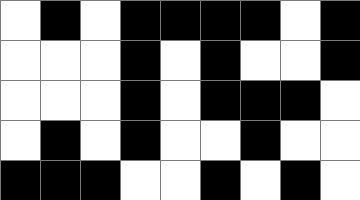[["white", "black", "white", "black", "black", "black", "black", "white", "black"], ["white", "white", "white", "black", "white", "black", "white", "white", "black"], ["white", "white", "white", "black", "white", "black", "black", "black", "white"], ["white", "black", "white", "black", "white", "white", "black", "white", "white"], ["black", "black", "black", "white", "white", "black", "white", "black", "white"]]